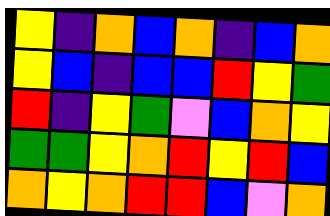[["yellow", "indigo", "orange", "blue", "orange", "indigo", "blue", "orange"], ["yellow", "blue", "indigo", "blue", "blue", "red", "yellow", "green"], ["red", "indigo", "yellow", "green", "violet", "blue", "orange", "yellow"], ["green", "green", "yellow", "orange", "red", "yellow", "red", "blue"], ["orange", "yellow", "orange", "red", "red", "blue", "violet", "orange"]]